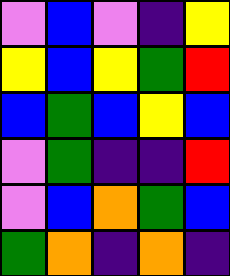[["violet", "blue", "violet", "indigo", "yellow"], ["yellow", "blue", "yellow", "green", "red"], ["blue", "green", "blue", "yellow", "blue"], ["violet", "green", "indigo", "indigo", "red"], ["violet", "blue", "orange", "green", "blue"], ["green", "orange", "indigo", "orange", "indigo"]]